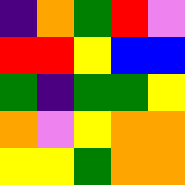[["indigo", "orange", "green", "red", "violet"], ["red", "red", "yellow", "blue", "blue"], ["green", "indigo", "green", "green", "yellow"], ["orange", "violet", "yellow", "orange", "orange"], ["yellow", "yellow", "green", "orange", "orange"]]